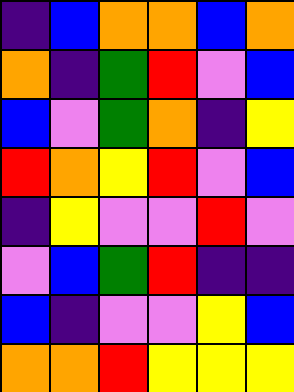[["indigo", "blue", "orange", "orange", "blue", "orange"], ["orange", "indigo", "green", "red", "violet", "blue"], ["blue", "violet", "green", "orange", "indigo", "yellow"], ["red", "orange", "yellow", "red", "violet", "blue"], ["indigo", "yellow", "violet", "violet", "red", "violet"], ["violet", "blue", "green", "red", "indigo", "indigo"], ["blue", "indigo", "violet", "violet", "yellow", "blue"], ["orange", "orange", "red", "yellow", "yellow", "yellow"]]